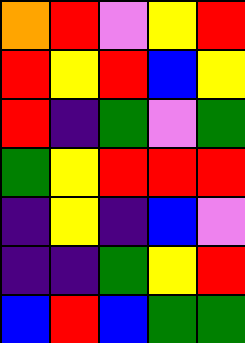[["orange", "red", "violet", "yellow", "red"], ["red", "yellow", "red", "blue", "yellow"], ["red", "indigo", "green", "violet", "green"], ["green", "yellow", "red", "red", "red"], ["indigo", "yellow", "indigo", "blue", "violet"], ["indigo", "indigo", "green", "yellow", "red"], ["blue", "red", "blue", "green", "green"]]